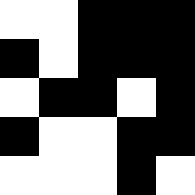[["white", "white", "black", "black", "black"], ["black", "white", "black", "black", "black"], ["white", "black", "black", "white", "black"], ["black", "white", "white", "black", "black"], ["white", "white", "white", "black", "white"]]